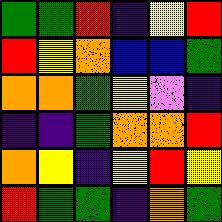[["green", "green", "red", "indigo", "yellow", "red"], ["red", "yellow", "orange", "blue", "blue", "green"], ["orange", "orange", "green", "yellow", "violet", "indigo"], ["indigo", "indigo", "green", "orange", "orange", "red"], ["orange", "yellow", "indigo", "yellow", "red", "yellow"], ["red", "green", "green", "indigo", "orange", "green"]]